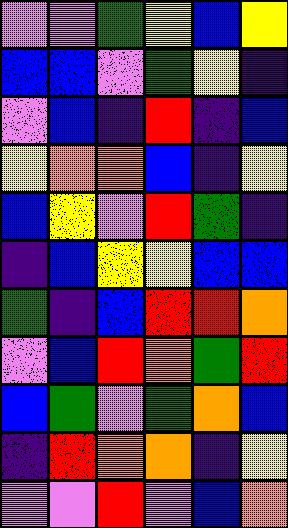[["violet", "violet", "green", "yellow", "blue", "yellow"], ["blue", "blue", "violet", "green", "yellow", "indigo"], ["violet", "blue", "indigo", "red", "indigo", "blue"], ["yellow", "orange", "orange", "blue", "indigo", "yellow"], ["blue", "yellow", "violet", "red", "green", "indigo"], ["indigo", "blue", "yellow", "yellow", "blue", "blue"], ["green", "indigo", "blue", "red", "red", "orange"], ["violet", "blue", "red", "orange", "green", "red"], ["blue", "green", "violet", "green", "orange", "blue"], ["indigo", "red", "orange", "orange", "indigo", "yellow"], ["violet", "violet", "red", "violet", "blue", "orange"]]